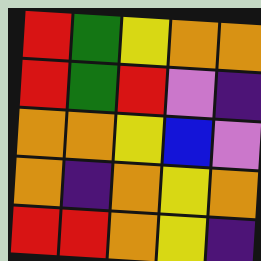[["red", "green", "yellow", "orange", "orange"], ["red", "green", "red", "violet", "indigo"], ["orange", "orange", "yellow", "blue", "violet"], ["orange", "indigo", "orange", "yellow", "orange"], ["red", "red", "orange", "yellow", "indigo"]]